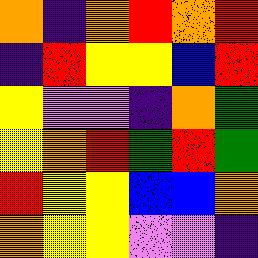[["orange", "indigo", "orange", "red", "orange", "red"], ["indigo", "red", "yellow", "yellow", "blue", "red"], ["yellow", "violet", "violet", "indigo", "orange", "green"], ["yellow", "orange", "red", "green", "red", "green"], ["red", "yellow", "yellow", "blue", "blue", "orange"], ["orange", "yellow", "yellow", "violet", "violet", "indigo"]]